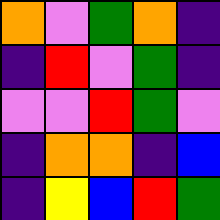[["orange", "violet", "green", "orange", "indigo"], ["indigo", "red", "violet", "green", "indigo"], ["violet", "violet", "red", "green", "violet"], ["indigo", "orange", "orange", "indigo", "blue"], ["indigo", "yellow", "blue", "red", "green"]]